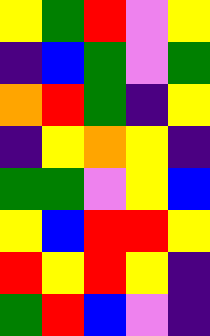[["yellow", "green", "red", "violet", "yellow"], ["indigo", "blue", "green", "violet", "green"], ["orange", "red", "green", "indigo", "yellow"], ["indigo", "yellow", "orange", "yellow", "indigo"], ["green", "green", "violet", "yellow", "blue"], ["yellow", "blue", "red", "red", "yellow"], ["red", "yellow", "red", "yellow", "indigo"], ["green", "red", "blue", "violet", "indigo"]]